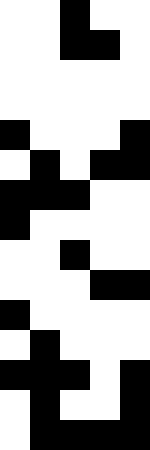[["white", "white", "black", "white", "white"], ["white", "white", "black", "black", "white"], ["white", "white", "white", "white", "white"], ["white", "white", "white", "white", "white"], ["black", "white", "white", "white", "black"], ["white", "black", "white", "black", "black"], ["black", "black", "black", "white", "white"], ["black", "white", "white", "white", "white"], ["white", "white", "black", "white", "white"], ["white", "white", "white", "black", "black"], ["black", "white", "white", "white", "white"], ["white", "black", "white", "white", "white"], ["black", "black", "black", "white", "black"], ["white", "black", "white", "white", "black"], ["white", "black", "black", "black", "black"]]